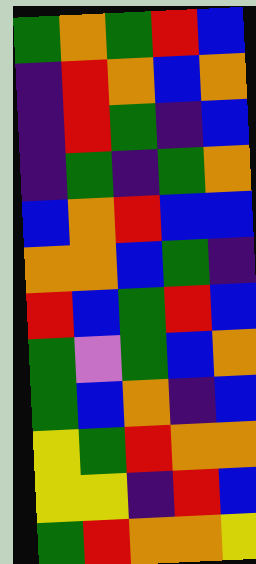[["green", "orange", "green", "red", "blue"], ["indigo", "red", "orange", "blue", "orange"], ["indigo", "red", "green", "indigo", "blue"], ["indigo", "green", "indigo", "green", "orange"], ["blue", "orange", "red", "blue", "blue"], ["orange", "orange", "blue", "green", "indigo"], ["red", "blue", "green", "red", "blue"], ["green", "violet", "green", "blue", "orange"], ["green", "blue", "orange", "indigo", "blue"], ["yellow", "green", "red", "orange", "orange"], ["yellow", "yellow", "indigo", "red", "blue"], ["green", "red", "orange", "orange", "yellow"]]